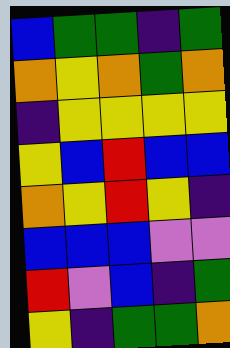[["blue", "green", "green", "indigo", "green"], ["orange", "yellow", "orange", "green", "orange"], ["indigo", "yellow", "yellow", "yellow", "yellow"], ["yellow", "blue", "red", "blue", "blue"], ["orange", "yellow", "red", "yellow", "indigo"], ["blue", "blue", "blue", "violet", "violet"], ["red", "violet", "blue", "indigo", "green"], ["yellow", "indigo", "green", "green", "orange"]]